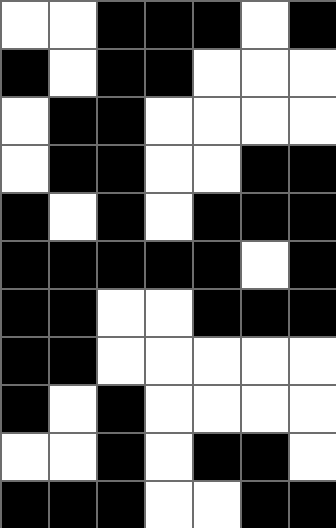[["white", "white", "black", "black", "black", "white", "black"], ["black", "white", "black", "black", "white", "white", "white"], ["white", "black", "black", "white", "white", "white", "white"], ["white", "black", "black", "white", "white", "black", "black"], ["black", "white", "black", "white", "black", "black", "black"], ["black", "black", "black", "black", "black", "white", "black"], ["black", "black", "white", "white", "black", "black", "black"], ["black", "black", "white", "white", "white", "white", "white"], ["black", "white", "black", "white", "white", "white", "white"], ["white", "white", "black", "white", "black", "black", "white"], ["black", "black", "black", "white", "white", "black", "black"]]